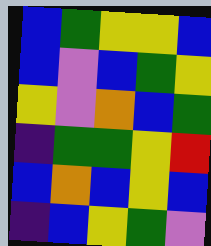[["blue", "green", "yellow", "yellow", "blue"], ["blue", "violet", "blue", "green", "yellow"], ["yellow", "violet", "orange", "blue", "green"], ["indigo", "green", "green", "yellow", "red"], ["blue", "orange", "blue", "yellow", "blue"], ["indigo", "blue", "yellow", "green", "violet"]]